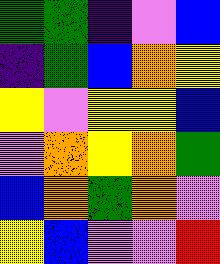[["green", "green", "indigo", "violet", "blue"], ["indigo", "green", "blue", "orange", "yellow"], ["yellow", "violet", "yellow", "yellow", "blue"], ["violet", "orange", "yellow", "orange", "green"], ["blue", "orange", "green", "orange", "violet"], ["yellow", "blue", "violet", "violet", "red"]]